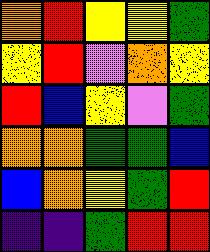[["orange", "red", "yellow", "yellow", "green"], ["yellow", "red", "violet", "orange", "yellow"], ["red", "blue", "yellow", "violet", "green"], ["orange", "orange", "green", "green", "blue"], ["blue", "orange", "yellow", "green", "red"], ["indigo", "indigo", "green", "red", "red"]]